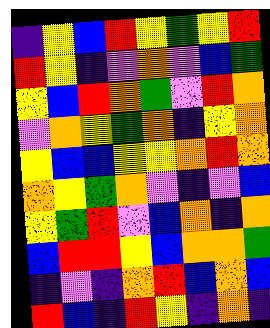[["indigo", "yellow", "blue", "red", "yellow", "green", "yellow", "red"], ["red", "yellow", "indigo", "violet", "orange", "violet", "blue", "green"], ["yellow", "blue", "red", "orange", "green", "violet", "red", "orange"], ["violet", "orange", "yellow", "green", "orange", "indigo", "yellow", "orange"], ["yellow", "blue", "blue", "yellow", "yellow", "orange", "red", "orange"], ["orange", "yellow", "green", "orange", "violet", "indigo", "violet", "blue"], ["yellow", "green", "red", "violet", "blue", "orange", "indigo", "orange"], ["blue", "red", "red", "yellow", "blue", "orange", "orange", "green"], ["indigo", "violet", "indigo", "orange", "red", "blue", "orange", "blue"], ["red", "blue", "indigo", "red", "yellow", "indigo", "orange", "indigo"]]